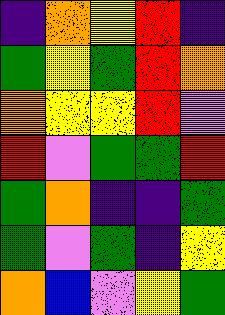[["indigo", "orange", "yellow", "red", "indigo"], ["green", "yellow", "green", "red", "orange"], ["orange", "yellow", "yellow", "red", "violet"], ["red", "violet", "green", "green", "red"], ["green", "orange", "indigo", "indigo", "green"], ["green", "violet", "green", "indigo", "yellow"], ["orange", "blue", "violet", "yellow", "green"]]